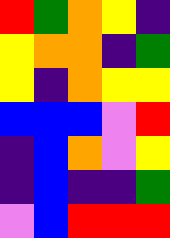[["red", "green", "orange", "yellow", "indigo"], ["yellow", "orange", "orange", "indigo", "green"], ["yellow", "indigo", "orange", "yellow", "yellow"], ["blue", "blue", "blue", "violet", "red"], ["indigo", "blue", "orange", "violet", "yellow"], ["indigo", "blue", "indigo", "indigo", "green"], ["violet", "blue", "red", "red", "red"]]